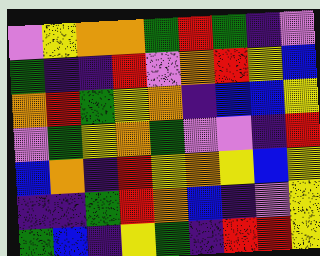[["violet", "yellow", "orange", "orange", "green", "red", "green", "indigo", "violet"], ["green", "indigo", "indigo", "red", "violet", "orange", "red", "yellow", "blue"], ["orange", "red", "green", "yellow", "orange", "indigo", "blue", "blue", "yellow"], ["violet", "green", "yellow", "orange", "green", "violet", "violet", "indigo", "red"], ["blue", "orange", "indigo", "red", "yellow", "orange", "yellow", "blue", "yellow"], ["indigo", "indigo", "green", "red", "orange", "blue", "indigo", "violet", "yellow"], ["green", "blue", "indigo", "yellow", "green", "indigo", "red", "red", "yellow"]]